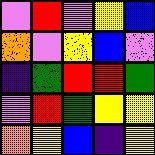[["violet", "red", "violet", "yellow", "blue"], ["orange", "violet", "yellow", "blue", "violet"], ["indigo", "green", "red", "red", "green"], ["violet", "red", "green", "yellow", "yellow"], ["orange", "yellow", "blue", "indigo", "yellow"]]